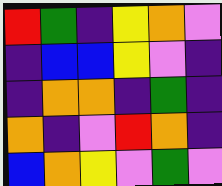[["red", "green", "indigo", "yellow", "orange", "violet"], ["indigo", "blue", "blue", "yellow", "violet", "indigo"], ["indigo", "orange", "orange", "indigo", "green", "indigo"], ["orange", "indigo", "violet", "red", "orange", "indigo"], ["blue", "orange", "yellow", "violet", "green", "violet"]]